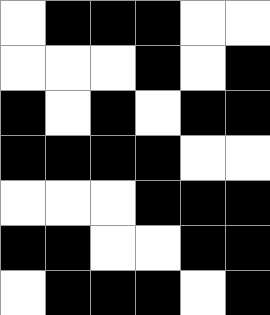[["white", "black", "black", "black", "white", "white"], ["white", "white", "white", "black", "white", "black"], ["black", "white", "black", "white", "black", "black"], ["black", "black", "black", "black", "white", "white"], ["white", "white", "white", "black", "black", "black"], ["black", "black", "white", "white", "black", "black"], ["white", "black", "black", "black", "white", "black"]]